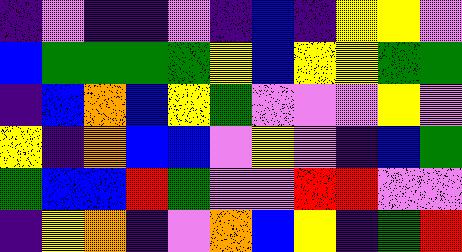[["indigo", "violet", "indigo", "indigo", "violet", "indigo", "blue", "indigo", "yellow", "yellow", "violet"], ["blue", "green", "green", "green", "green", "yellow", "blue", "yellow", "yellow", "green", "green"], ["indigo", "blue", "orange", "blue", "yellow", "green", "violet", "violet", "violet", "yellow", "violet"], ["yellow", "indigo", "orange", "blue", "blue", "violet", "yellow", "violet", "indigo", "blue", "green"], ["green", "blue", "blue", "red", "green", "violet", "violet", "red", "red", "violet", "violet"], ["indigo", "yellow", "orange", "indigo", "violet", "orange", "blue", "yellow", "indigo", "green", "red"]]